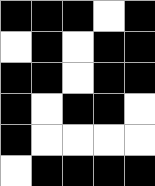[["black", "black", "black", "white", "black"], ["white", "black", "white", "black", "black"], ["black", "black", "white", "black", "black"], ["black", "white", "black", "black", "white"], ["black", "white", "white", "white", "white"], ["white", "black", "black", "black", "black"]]